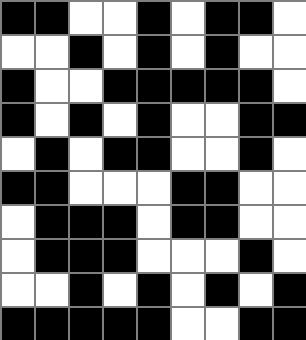[["black", "black", "white", "white", "black", "white", "black", "black", "white"], ["white", "white", "black", "white", "black", "white", "black", "white", "white"], ["black", "white", "white", "black", "black", "black", "black", "black", "white"], ["black", "white", "black", "white", "black", "white", "white", "black", "black"], ["white", "black", "white", "black", "black", "white", "white", "black", "white"], ["black", "black", "white", "white", "white", "black", "black", "white", "white"], ["white", "black", "black", "black", "white", "black", "black", "white", "white"], ["white", "black", "black", "black", "white", "white", "white", "black", "white"], ["white", "white", "black", "white", "black", "white", "black", "white", "black"], ["black", "black", "black", "black", "black", "white", "white", "black", "black"]]